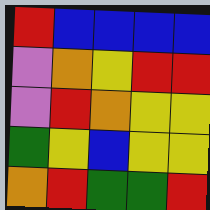[["red", "blue", "blue", "blue", "blue"], ["violet", "orange", "yellow", "red", "red"], ["violet", "red", "orange", "yellow", "yellow"], ["green", "yellow", "blue", "yellow", "yellow"], ["orange", "red", "green", "green", "red"]]